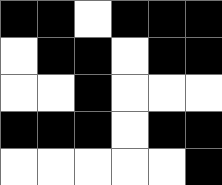[["black", "black", "white", "black", "black", "black"], ["white", "black", "black", "white", "black", "black"], ["white", "white", "black", "white", "white", "white"], ["black", "black", "black", "white", "black", "black"], ["white", "white", "white", "white", "white", "black"]]